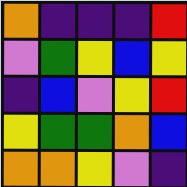[["orange", "indigo", "indigo", "indigo", "red"], ["violet", "green", "yellow", "blue", "yellow"], ["indigo", "blue", "violet", "yellow", "red"], ["yellow", "green", "green", "orange", "blue"], ["orange", "orange", "yellow", "violet", "indigo"]]